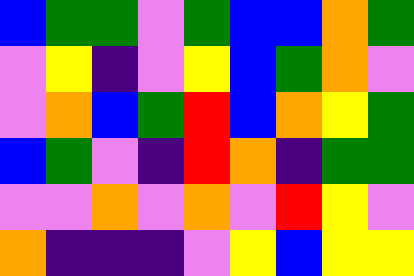[["blue", "green", "green", "violet", "green", "blue", "blue", "orange", "green"], ["violet", "yellow", "indigo", "violet", "yellow", "blue", "green", "orange", "violet"], ["violet", "orange", "blue", "green", "red", "blue", "orange", "yellow", "green"], ["blue", "green", "violet", "indigo", "red", "orange", "indigo", "green", "green"], ["violet", "violet", "orange", "violet", "orange", "violet", "red", "yellow", "violet"], ["orange", "indigo", "indigo", "indigo", "violet", "yellow", "blue", "yellow", "yellow"]]